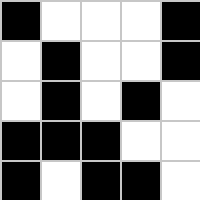[["black", "white", "white", "white", "black"], ["white", "black", "white", "white", "black"], ["white", "black", "white", "black", "white"], ["black", "black", "black", "white", "white"], ["black", "white", "black", "black", "white"]]